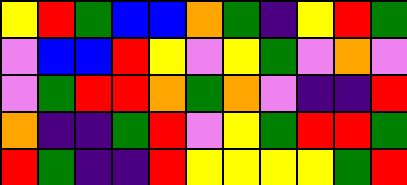[["yellow", "red", "green", "blue", "blue", "orange", "green", "indigo", "yellow", "red", "green"], ["violet", "blue", "blue", "red", "yellow", "violet", "yellow", "green", "violet", "orange", "violet"], ["violet", "green", "red", "red", "orange", "green", "orange", "violet", "indigo", "indigo", "red"], ["orange", "indigo", "indigo", "green", "red", "violet", "yellow", "green", "red", "red", "green"], ["red", "green", "indigo", "indigo", "red", "yellow", "yellow", "yellow", "yellow", "green", "red"]]